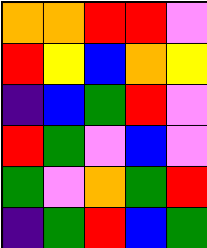[["orange", "orange", "red", "red", "violet"], ["red", "yellow", "blue", "orange", "yellow"], ["indigo", "blue", "green", "red", "violet"], ["red", "green", "violet", "blue", "violet"], ["green", "violet", "orange", "green", "red"], ["indigo", "green", "red", "blue", "green"]]